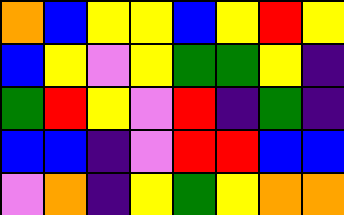[["orange", "blue", "yellow", "yellow", "blue", "yellow", "red", "yellow"], ["blue", "yellow", "violet", "yellow", "green", "green", "yellow", "indigo"], ["green", "red", "yellow", "violet", "red", "indigo", "green", "indigo"], ["blue", "blue", "indigo", "violet", "red", "red", "blue", "blue"], ["violet", "orange", "indigo", "yellow", "green", "yellow", "orange", "orange"]]